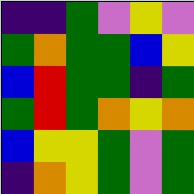[["indigo", "indigo", "green", "violet", "yellow", "violet"], ["green", "orange", "green", "green", "blue", "yellow"], ["blue", "red", "green", "green", "indigo", "green"], ["green", "red", "green", "orange", "yellow", "orange"], ["blue", "yellow", "yellow", "green", "violet", "green"], ["indigo", "orange", "yellow", "green", "violet", "green"]]